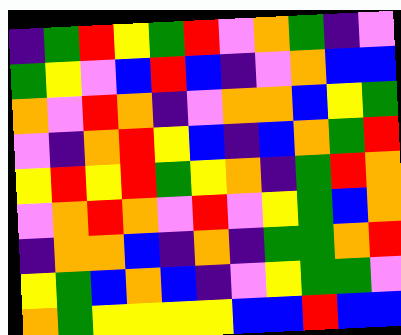[["indigo", "green", "red", "yellow", "green", "red", "violet", "orange", "green", "indigo", "violet"], ["green", "yellow", "violet", "blue", "red", "blue", "indigo", "violet", "orange", "blue", "blue"], ["orange", "violet", "red", "orange", "indigo", "violet", "orange", "orange", "blue", "yellow", "green"], ["violet", "indigo", "orange", "red", "yellow", "blue", "indigo", "blue", "orange", "green", "red"], ["yellow", "red", "yellow", "red", "green", "yellow", "orange", "indigo", "green", "red", "orange"], ["violet", "orange", "red", "orange", "violet", "red", "violet", "yellow", "green", "blue", "orange"], ["indigo", "orange", "orange", "blue", "indigo", "orange", "indigo", "green", "green", "orange", "red"], ["yellow", "green", "blue", "orange", "blue", "indigo", "violet", "yellow", "green", "green", "violet"], ["orange", "green", "yellow", "yellow", "yellow", "yellow", "blue", "blue", "red", "blue", "blue"]]